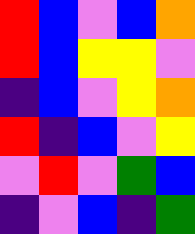[["red", "blue", "violet", "blue", "orange"], ["red", "blue", "yellow", "yellow", "violet"], ["indigo", "blue", "violet", "yellow", "orange"], ["red", "indigo", "blue", "violet", "yellow"], ["violet", "red", "violet", "green", "blue"], ["indigo", "violet", "blue", "indigo", "green"]]